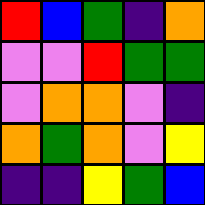[["red", "blue", "green", "indigo", "orange"], ["violet", "violet", "red", "green", "green"], ["violet", "orange", "orange", "violet", "indigo"], ["orange", "green", "orange", "violet", "yellow"], ["indigo", "indigo", "yellow", "green", "blue"]]